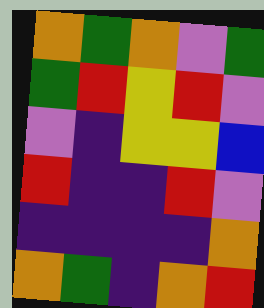[["orange", "green", "orange", "violet", "green"], ["green", "red", "yellow", "red", "violet"], ["violet", "indigo", "yellow", "yellow", "blue"], ["red", "indigo", "indigo", "red", "violet"], ["indigo", "indigo", "indigo", "indigo", "orange"], ["orange", "green", "indigo", "orange", "red"]]